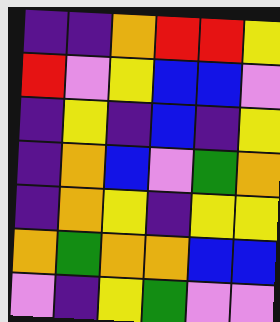[["indigo", "indigo", "orange", "red", "red", "yellow"], ["red", "violet", "yellow", "blue", "blue", "violet"], ["indigo", "yellow", "indigo", "blue", "indigo", "yellow"], ["indigo", "orange", "blue", "violet", "green", "orange"], ["indigo", "orange", "yellow", "indigo", "yellow", "yellow"], ["orange", "green", "orange", "orange", "blue", "blue"], ["violet", "indigo", "yellow", "green", "violet", "violet"]]